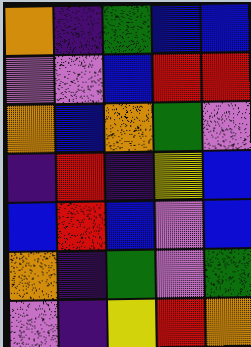[["orange", "indigo", "green", "blue", "blue"], ["violet", "violet", "blue", "red", "red"], ["orange", "blue", "orange", "green", "violet"], ["indigo", "red", "indigo", "yellow", "blue"], ["blue", "red", "blue", "violet", "blue"], ["orange", "indigo", "green", "violet", "green"], ["violet", "indigo", "yellow", "red", "orange"]]